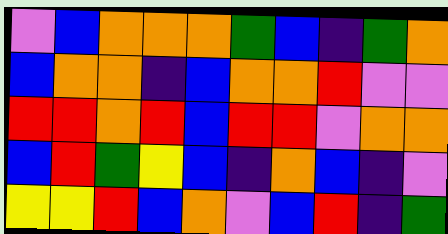[["violet", "blue", "orange", "orange", "orange", "green", "blue", "indigo", "green", "orange"], ["blue", "orange", "orange", "indigo", "blue", "orange", "orange", "red", "violet", "violet"], ["red", "red", "orange", "red", "blue", "red", "red", "violet", "orange", "orange"], ["blue", "red", "green", "yellow", "blue", "indigo", "orange", "blue", "indigo", "violet"], ["yellow", "yellow", "red", "blue", "orange", "violet", "blue", "red", "indigo", "green"]]